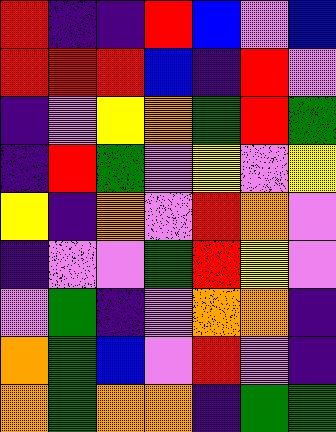[["red", "indigo", "indigo", "red", "blue", "violet", "blue"], ["red", "red", "red", "blue", "indigo", "red", "violet"], ["indigo", "violet", "yellow", "orange", "green", "red", "green"], ["indigo", "red", "green", "violet", "yellow", "violet", "yellow"], ["yellow", "indigo", "orange", "violet", "red", "orange", "violet"], ["indigo", "violet", "violet", "green", "red", "yellow", "violet"], ["violet", "green", "indigo", "violet", "orange", "orange", "indigo"], ["orange", "green", "blue", "violet", "red", "violet", "indigo"], ["orange", "green", "orange", "orange", "indigo", "green", "green"]]